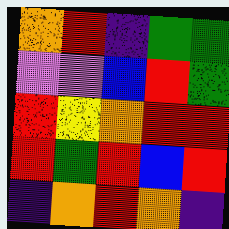[["orange", "red", "indigo", "green", "green"], ["violet", "violet", "blue", "red", "green"], ["red", "yellow", "orange", "red", "red"], ["red", "green", "red", "blue", "red"], ["indigo", "orange", "red", "orange", "indigo"]]